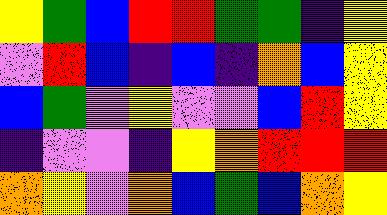[["yellow", "green", "blue", "red", "red", "green", "green", "indigo", "yellow"], ["violet", "red", "blue", "indigo", "blue", "indigo", "orange", "blue", "yellow"], ["blue", "green", "violet", "yellow", "violet", "violet", "blue", "red", "yellow"], ["indigo", "violet", "violet", "indigo", "yellow", "orange", "red", "red", "red"], ["orange", "yellow", "violet", "orange", "blue", "green", "blue", "orange", "yellow"]]